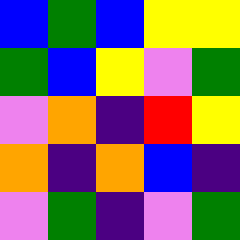[["blue", "green", "blue", "yellow", "yellow"], ["green", "blue", "yellow", "violet", "green"], ["violet", "orange", "indigo", "red", "yellow"], ["orange", "indigo", "orange", "blue", "indigo"], ["violet", "green", "indigo", "violet", "green"]]